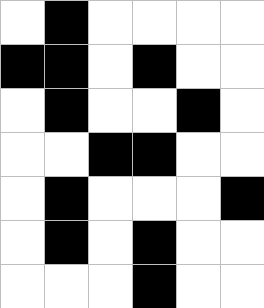[["white", "black", "white", "white", "white", "white"], ["black", "black", "white", "black", "white", "white"], ["white", "black", "white", "white", "black", "white"], ["white", "white", "black", "black", "white", "white"], ["white", "black", "white", "white", "white", "black"], ["white", "black", "white", "black", "white", "white"], ["white", "white", "white", "black", "white", "white"]]